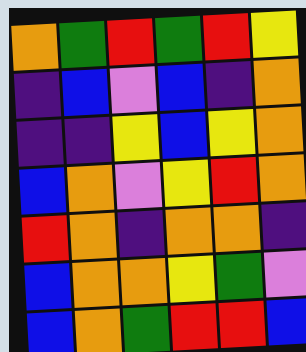[["orange", "green", "red", "green", "red", "yellow"], ["indigo", "blue", "violet", "blue", "indigo", "orange"], ["indigo", "indigo", "yellow", "blue", "yellow", "orange"], ["blue", "orange", "violet", "yellow", "red", "orange"], ["red", "orange", "indigo", "orange", "orange", "indigo"], ["blue", "orange", "orange", "yellow", "green", "violet"], ["blue", "orange", "green", "red", "red", "blue"]]